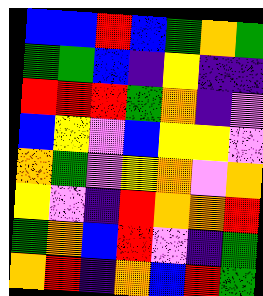[["blue", "blue", "red", "blue", "green", "orange", "green"], ["green", "green", "blue", "indigo", "yellow", "indigo", "indigo"], ["red", "red", "red", "green", "orange", "indigo", "violet"], ["blue", "yellow", "violet", "blue", "yellow", "yellow", "violet"], ["orange", "green", "violet", "yellow", "orange", "violet", "orange"], ["yellow", "violet", "indigo", "red", "orange", "orange", "red"], ["green", "orange", "blue", "red", "violet", "indigo", "green"], ["orange", "red", "indigo", "orange", "blue", "red", "green"]]